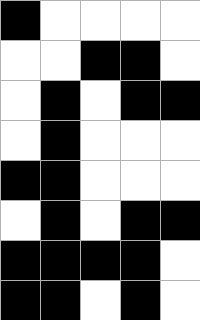[["black", "white", "white", "white", "white"], ["white", "white", "black", "black", "white"], ["white", "black", "white", "black", "black"], ["white", "black", "white", "white", "white"], ["black", "black", "white", "white", "white"], ["white", "black", "white", "black", "black"], ["black", "black", "black", "black", "white"], ["black", "black", "white", "black", "white"]]